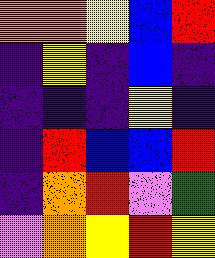[["orange", "orange", "yellow", "blue", "red"], ["indigo", "yellow", "indigo", "blue", "indigo"], ["indigo", "indigo", "indigo", "yellow", "indigo"], ["indigo", "red", "blue", "blue", "red"], ["indigo", "orange", "red", "violet", "green"], ["violet", "orange", "yellow", "red", "yellow"]]